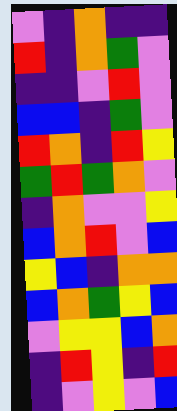[["violet", "indigo", "orange", "indigo", "indigo"], ["red", "indigo", "orange", "green", "violet"], ["indigo", "indigo", "violet", "red", "violet"], ["blue", "blue", "indigo", "green", "violet"], ["red", "orange", "indigo", "red", "yellow"], ["green", "red", "green", "orange", "violet"], ["indigo", "orange", "violet", "violet", "yellow"], ["blue", "orange", "red", "violet", "blue"], ["yellow", "blue", "indigo", "orange", "orange"], ["blue", "orange", "green", "yellow", "blue"], ["violet", "yellow", "yellow", "blue", "orange"], ["indigo", "red", "yellow", "indigo", "red"], ["indigo", "violet", "yellow", "violet", "blue"]]